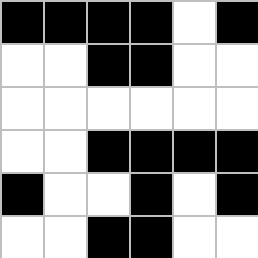[["black", "black", "black", "black", "white", "black"], ["white", "white", "black", "black", "white", "white"], ["white", "white", "white", "white", "white", "white"], ["white", "white", "black", "black", "black", "black"], ["black", "white", "white", "black", "white", "black"], ["white", "white", "black", "black", "white", "white"]]